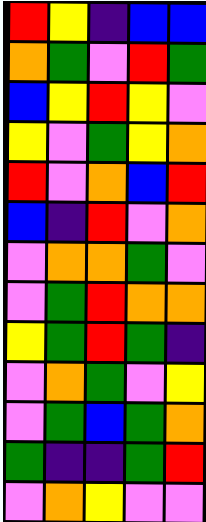[["red", "yellow", "indigo", "blue", "blue"], ["orange", "green", "violet", "red", "green"], ["blue", "yellow", "red", "yellow", "violet"], ["yellow", "violet", "green", "yellow", "orange"], ["red", "violet", "orange", "blue", "red"], ["blue", "indigo", "red", "violet", "orange"], ["violet", "orange", "orange", "green", "violet"], ["violet", "green", "red", "orange", "orange"], ["yellow", "green", "red", "green", "indigo"], ["violet", "orange", "green", "violet", "yellow"], ["violet", "green", "blue", "green", "orange"], ["green", "indigo", "indigo", "green", "red"], ["violet", "orange", "yellow", "violet", "violet"]]